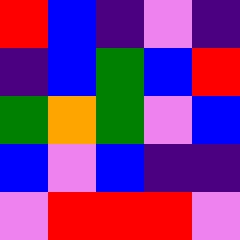[["red", "blue", "indigo", "violet", "indigo"], ["indigo", "blue", "green", "blue", "red"], ["green", "orange", "green", "violet", "blue"], ["blue", "violet", "blue", "indigo", "indigo"], ["violet", "red", "red", "red", "violet"]]